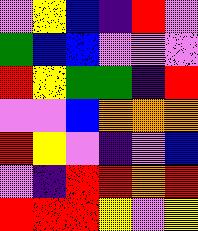[["violet", "yellow", "blue", "indigo", "red", "violet"], ["green", "blue", "blue", "violet", "violet", "violet"], ["red", "yellow", "green", "green", "indigo", "red"], ["violet", "violet", "blue", "orange", "orange", "orange"], ["red", "yellow", "violet", "indigo", "violet", "blue"], ["violet", "indigo", "red", "red", "orange", "red"], ["red", "red", "red", "yellow", "violet", "yellow"]]